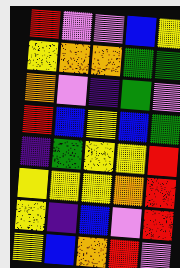[["red", "violet", "violet", "blue", "yellow"], ["yellow", "orange", "orange", "green", "green"], ["orange", "violet", "indigo", "green", "violet"], ["red", "blue", "yellow", "blue", "green"], ["indigo", "green", "yellow", "yellow", "red"], ["yellow", "yellow", "yellow", "orange", "red"], ["yellow", "indigo", "blue", "violet", "red"], ["yellow", "blue", "orange", "red", "violet"]]